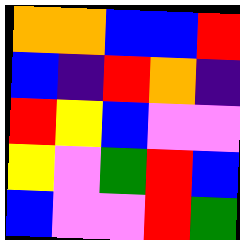[["orange", "orange", "blue", "blue", "red"], ["blue", "indigo", "red", "orange", "indigo"], ["red", "yellow", "blue", "violet", "violet"], ["yellow", "violet", "green", "red", "blue"], ["blue", "violet", "violet", "red", "green"]]